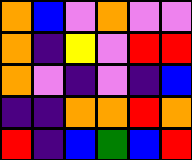[["orange", "blue", "violet", "orange", "violet", "violet"], ["orange", "indigo", "yellow", "violet", "red", "red"], ["orange", "violet", "indigo", "violet", "indigo", "blue"], ["indigo", "indigo", "orange", "orange", "red", "orange"], ["red", "indigo", "blue", "green", "blue", "red"]]